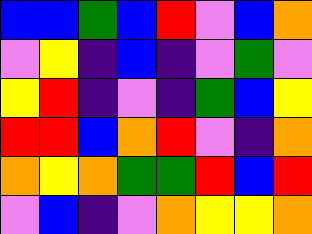[["blue", "blue", "green", "blue", "red", "violet", "blue", "orange"], ["violet", "yellow", "indigo", "blue", "indigo", "violet", "green", "violet"], ["yellow", "red", "indigo", "violet", "indigo", "green", "blue", "yellow"], ["red", "red", "blue", "orange", "red", "violet", "indigo", "orange"], ["orange", "yellow", "orange", "green", "green", "red", "blue", "red"], ["violet", "blue", "indigo", "violet", "orange", "yellow", "yellow", "orange"]]